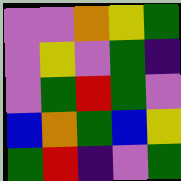[["violet", "violet", "orange", "yellow", "green"], ["violet", "yellow", "violet", "green", "indigo"], ["violet", "green", "red", "green", "violet"], ["blue", "orange", "green", "blue", "yellow"], ["green", "red", "indigo", "violet", "green"]]